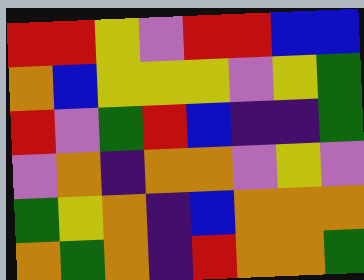[["red", "red", "yellow", "violet", "red", "red", "blue", "blue"], ["orange", "blue", "yellow", "yellow", "yellow", "violet", "yellow", "green"], ["red", "violet", "green", "red", "blue", "indigo", "indigo", "green"], ["violet", "orange", "indigo", "orange", "orange", "violet", "yellow", "violet"], ["green", "yellow", "orange", "indigo", "blue", "orange", "orange", "orange"], ["orange", "green", "orange", "indigo", "red", "orange", "orange", "green"]]